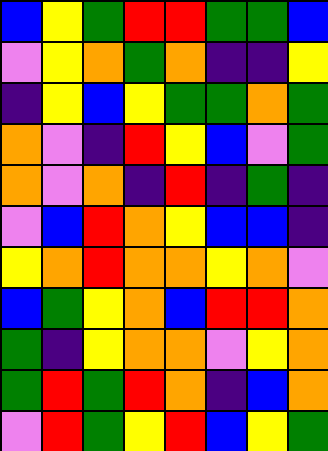[["blue", "yellow", "green", "red", "red", "green", "green", "blue"], ["violet", "yellow", "orange", "green", "orange", "indigo", "indigo", "yellow"], ["indigo", "yellow", "blue", "yellow", "green", "green", "orange", "green"], ["orange", "violet", "indigo", "red", "yellow", "blue", "violet", "green"], ["orange", "violet", "orange", "indigo", "red", "indigo", "green", "indigo"], ["violet", "blue", "red", "orange", "yellow", "blue", "blue", "indigo"], ["yellow", "orange", "red", "orange", "orange", "yellow", "orange", "violet"], ["blue", "green", "yellow", "orange", "blue", "red", "red", "orange"], ["green", "indigo", "yellow", "orange", "orange", "violet", "yellow", "orange"], ["green", "red", "green", "red", "orange", "indigo", "blue", "orange"], ["violet", "red", "green", "yellow", "red", "blue", "yellow", "green"]]